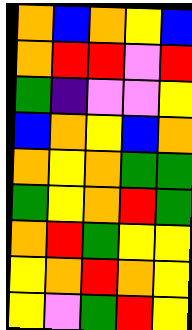[["orange", "blue", "orange", "yellow", "blue"], ["orange", "red", "red", "violet", "red"], ["green", "indigo", "violet", "violet", "yellow"], ["blue", "orange", "yellow", "blue", "orange"], ["orange", "yellow", "orange", "green", "green"], ["green", "yellow", "orange", "red", "green"], ["orange", "red", "green", "yellow", "yellow"], ["yellow", "orange", "red", "orange", "yellow"], ["yellow", "violet", "green", "red", "yellow"]]